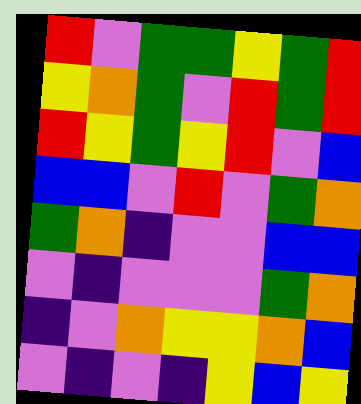[["red", "violet", "green", "green", "yellow", "green", "red"], ["yellow", "orange", "green", "violet", "red", "green", "red"], ["red", "yellow", "green", "yellow", "red", "violet", "blue"], ["blue", "blue", "violet", "red", "violet", "green", "orange"], ["green", "orange", "indigo", "violet", "violet", "blue", "blue"], ["violet", "indigo", "violet", "violet", "violet", "green", "orange"], ["indigo", "violet", "orange", "yellow", "yellow", "orange", "blue"], ["violet", "indigo", "violet", "indigo", "yellow", "blue", "yellow"]]